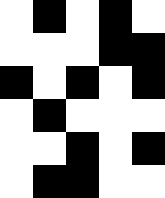[["white", "black", "white", "black", "white"], ["white", "white", "white", "black", "black"], ["black", "white", "black", "white", "black"], ["white", "black", "white", "white", "white"], ["white", "white", "black", "white", "black"], ["white", "black", "black", "white", "white"]]